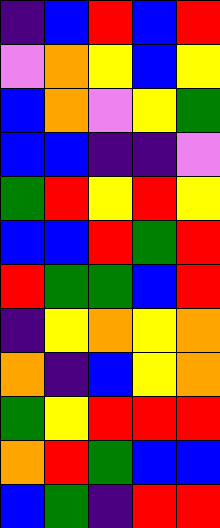[["indigo", "blue", "red", "blue", "red"], ["violet", "orange", "yellow", "blue", "yellow"], ["blue", "orange", "violet", "yellow", "green"], ["blue", "blue", "indigo", "indigo", "violet"], ["green", "red", "yellow", "red", "yellow"], ["blue", "blue", "red", "green", "red"], ["red", "green", "green", "blue", "red"], ["indigo", "yellow", "orange", "yellow", "orange"], ["orange", "indigo", "blue", "yellow", "orange"], ["green", "yellow", "red", "red", "red"], ["orange", "red", "green", "blue", "blue"], ["blue", "green", "indigo", "red", "red"]]